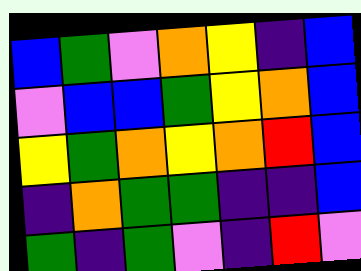[["blue", "green", "violet", "orange", "yellow", "indigo", "blue"], ["violet", "blue", "blue", "green", "yellow", "orange", "blue"], ["yellow", "green", "orange", "yellow", "orange", "red", "blue"], ["indigo", "orange", "green", "green", "indigo", "indigo", "blue"], ["green", "indigo", "green", "violet", "indigo", "red", "violet"]]